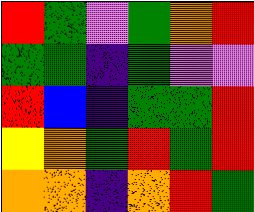[["red", "green", "violet", "green", "orange", "red"], ["green", "green", "indigo", "green", "violet", "violet"], ["red", "blue", "indigo", "green", "green", "red"], ["yellow", "orange", "green", "red", "green", "red"], ["orange", "orange", "indigo", "orange", "red", "green"]]